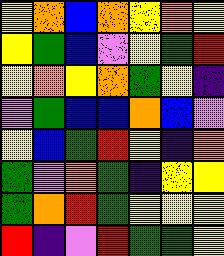[["yellow", "orange", "blue", "orange", "yellow", "orange", "yellow"], ["yellow", "green", "blue", "violet", "yellow", "green", "red"], ["yellow", "orange", "yellow", "orange", "green", "yellow", "indigo"], ["violet", "green", "blue", "blue", "orange", "blue", "violet"], ["yellow", "blue", "green", "red", "yellow", "indigo", "orange"], ["green", "violet", "orange", "green", "indigo", "yellow", "yellow"], ["green", "orange", "red", "green", "yellow", "yellow", "yellow"], ["red", "indigo", "violet", "red", "green", "green", "yellow"]]